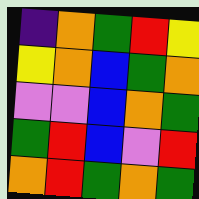[["indigo", "orange", "green", "red", "yellow"], ["yellow", "orange", "blue", "green", "orange"], ["violet", "violet", "blue", "orange", "green"], ["green", "red", "blue", "violet", "red"], ["orange", "red", "green", "orange", "green"]]